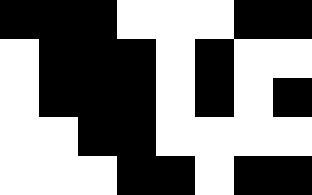[["black", "black", "black", "white", "white", "white", "black", "black"], ["white", "black", "black", "black", "white", "black", "white", "white"], ["white", "black", "black", "black", "white", "black", "white", "black"], ["white", "white", "black", "black", "white", "white", "white", "white"], ["white", "white", "white", "black", "black", "white", "black", "black"]]